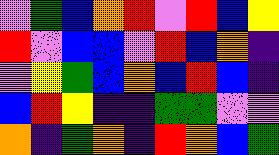[["violet", "green", "blue", "orange", "red", "violet", "red", "blue", "yellow"], ["red", "violet", "blue", "blue", "violet", "red", "blue", "orange", "indigo"], ["violet", "yellow", "green", "blue", "orange", "blue", "red", "blue", "indigo"], ["blue", "red", "yellow", "indigo", "indigo", "green", "green", "violet", "violet"], ["orange", "indigo", "green", "orange", "indigo", "red", "orange", "blue", "green"]]